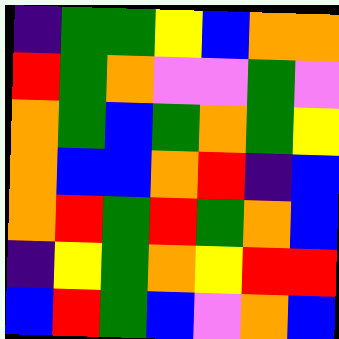[["indigo", "green", "green", "yellow", "blue", "orange", "orange"], ["red", "green", "orange", "violet", "violet", "green", "violet"], ["orange", "green", "blue", "green", "orange", "green", "yellow"], ["orange", "blue", "blue", "orange", "red", "indigo", "blue"], ["orange", "red", "green", "red", "green", "orange", "blue"], ["indigo", "yellow", "green", "orange", "yellow", "red", "red"], ["blue", "red", "green", "blue", "violet", "orange", "blue"]]